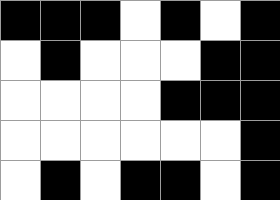[["black", "black", "black", "white", "black", "white", "black"], ["white", "black", "white", "white", "white", "black", "black"], ["white", "white", "white", "white", "black", "black", "black"], ["white", "white", "white", "white", "white", "white", "black"], ["white", "black", "white", "black", "black", "white", "black"]]